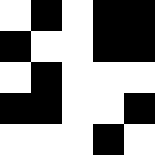[["white", "black", "white", "black", "black"], ["black", "white", "white", "black", "black"], ["white", "black", "white", "white", "white"], ["black", "black", "white", "white", "black"], ["white", "white", "white", "black", "white"]]